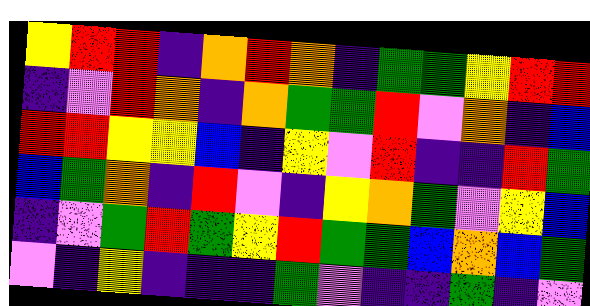[["yellow", "red", "red", "indigo", "orange", "red", "orange", "indigo", "green", "green", "yellow", "red", "red"], ["indigo", "violet", "red", "orange", "indigo", "orange", "green", "green", "red", "violet", "orange", "indigo", "blue"], ["red", "red", "yellow", "yellow", "blue", "indigo", "yellow", "violet", "red", "indigo", "indigo", "red", "green"], ["blue", "green", "orange", "indigo", "red", "violet", "indigo", "yellow", "orange", "green", "violet", "yellow", "blue"], ["indigo", "violet", "green", "red", "green", "yellow", "red", "green", "green", "blue", "orange", "blue", "green"], ["violet", "indigo", "yellow", "indigo", "indigo", "indigo", "green", "violet", "indigo", "indigo", "green", "indigo", "violet"]]